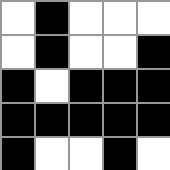[["white", "black", "white", "white", "white"], ["white", "black", "white", "white", "black"], ["black", "white", "black", "black", "black"], ["black", "black", "black", "black", "black"], ["black", "white", "white", "black", "white"]]